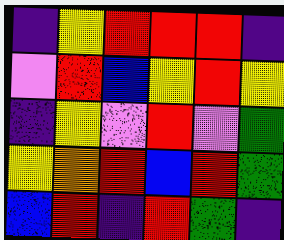[["indigo", "yellow", "red", "red", "red", "indigo"], ["violet", "red", "blue", "yellow", "red", "yellow"], ["indigo", "yellow", "violet", "red", "violet", "green"], ["yellow", "orange", "red", "blue", "red", "green"], ["blue", "red", "indigo", "red", "green", "indigo"]]